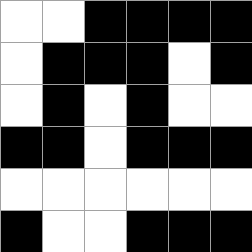[["white", "white", "black", "black", "black", "black"], ["white", "black", "black", "black", "white", "black"], ["white", "black", "white", "black", "white", "white"], ["black", "black", "white", "black", "black", "black"], ["white", "white", "white", "white", "white", "white"], ["black", "white", "white", "black", "black", "black"]]